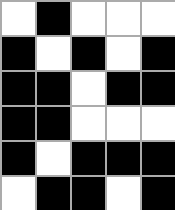[["white", "black", "white", "white", "white"], ["black", "white", "black", "white", "black"], ["black", "black", "white", "black", "black"], ["black", "black", "white", "white", "white"], ["black", "white", "black", "black", "black"], ["white", "black", "black", "white", "black"]]